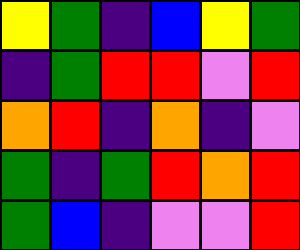[["yellow", "green", "indigo", "blue", "yellow", "green"], ["indigo", "green", "red", "red", "violet", "red"], ["orange", "red", "indigo", "orange", "indigo", "violet"], ["green", "indigo", "green", "red", "orange", "red"], ["green", "blue", "indigo", "violet", "violet", "red"]]